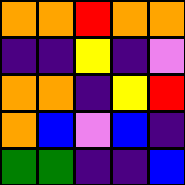[["orange", "orange", "red", "orange", "orange"], ["indigo", "indigo", "yellow", "indigo", "violet"], ["orange", "orange", "indigo", "yellow", "red"], ["orange", "blue", "violet", "blue", "indigo"], ["green", "green", "indigo", "indigo", "blue"]]